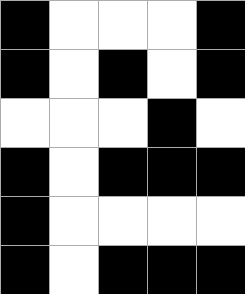[["black", "white", "white", "white", "black"], ["black", "white", "black", "white", "black"], ["white", "white", "white", "black", "white"], ["black", "white", "black", "black", "black"], ["black", "white", "white", "white", "white"], ["black", "white", "black", "black", "black"]]